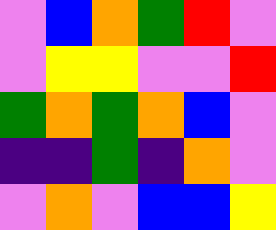[["violet", "blue", "orange", "green", "red", "violet"], ["violet", "yellow", "yellow", "violet", "violet", "red"], ["green", "orange", "green", "orange", "blue", "violet"], ["indigo", "indigo", "green", "indigo", "orange", "violet"], ["violet", "orange", "violet", "blue", "blue", "yellow"]]